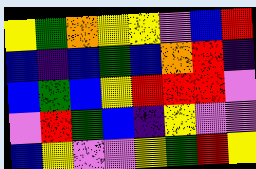[["yellow", "green", "orange", "yellow", "yellow", "violet", "blue", "red"], ["blue", "indigo", "blue", "green", "blue", "orange", "red", "indigo"], ["blue", "green", "blue", "yellow", "red", "red", "red", "violet"], ["violet", "red", "green", "blue", "indigo", "yellow", "violet", "violet"], ["blue", "yellow", "violet", "violet", "yellow", "green", "red", "yellow"]]